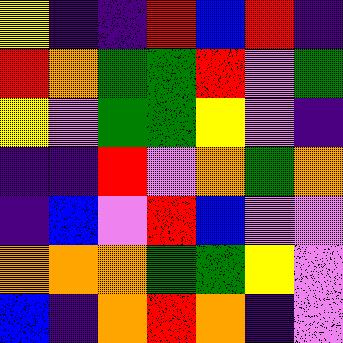[["yellow", "indigo", "indigo", "red", "blue", "red", "indigo"], ["red", "orange", "green", "green", "red", "violet", "green"], ["yellow", "violet", "green", "green", "yellow", "violet", "indigo"], ["indigo", "indigo", "red", "violet", "orange", "green", "orange"], ["indigo", "blue", "violet", "red", "blue", "violet", "violet"], ["orange", "orange", "orange", "green", "green", "yellow", "violet"], ["blue", "indigo", "orange", "red", "orange", "indigo", "violet"]]